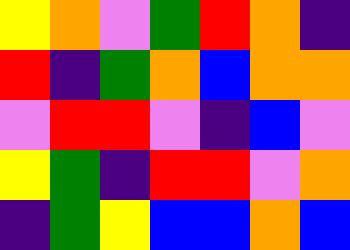[["yellow", "orange", "violet", "green", "red", "orange", "indigo"], ["red", "indigo", "green", "orange", "blue", "orange", "orange"], ["violet", "red", "red", "violet", "indigo", "blue", "violet"], ["yellow", "green", "indigo", "red", "red", "violet", "orange"], ["indigo", "green", "yellow", "blue", "blue", "orange", "blue"]]